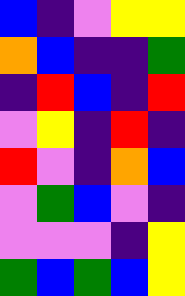[["blue", "indigo", "violet", "yellow", "yellow"], ["orange", "blue", "indigo", "indigo", "green"], ["indigo", "red", "blue", "indigo", "red"], ["violet", "yellow", "indigo", "red", "indigo"], ["red", "violet", "indigo", "orange", "blue"], ["violet", "green", "blue", "violet", "indigo"], ["violet", "violet", "violet", "indigo", "yellow"], ["green", "blue", "green", "blue", "yellow"]]